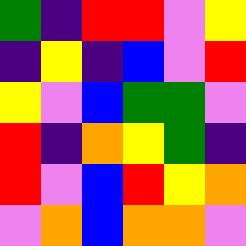[["green", "indigo", "red", "red", "violet", "yellow"], ["indigo", "yellow", "indigo", "blue", "violet", "red"], ["yellow", "violet", "blue", "green", "green", "violet"], ["red", "indigo", "orange", "yellow", "green", "indigo"], ["red", "violet", "blue", "red", "yellow", "orange"], ["violet", "orange", "blue", "orange", "orange", "violet"]]